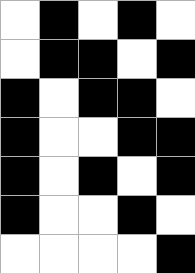[["white", "black", "white", "black", "white"], ["white", "black", "black", "white", "black"], ["black", "white", "black", "black", "white"], ["black", "white", "white", "black", "black"], ["black", "white", "black", "white", "black"], ["black", "white", "white", "black", "white"], ["white", "white", "white", "white", "black"]]